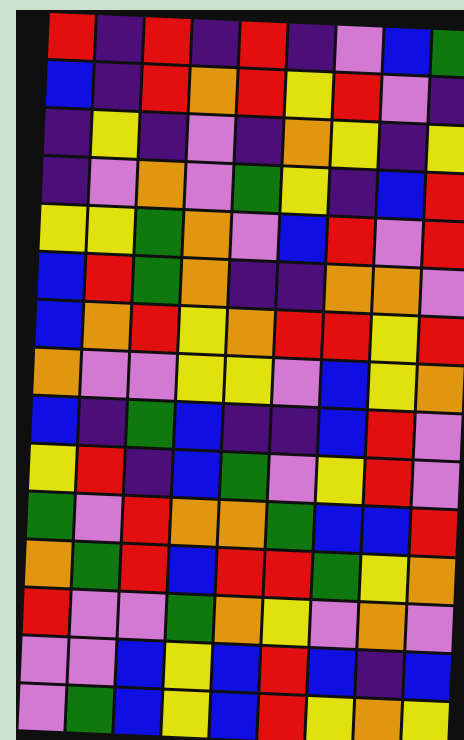[["red", "indigo", "red", "indigo", "red", "indigo", "violet", "blue", "green"], ["blue", "indigo", "red", "orange", "red", "yellow", "red", "violet", "indigo"], ["indigo", "yellow", "indigo", "violet", "indigo", "orange", "yellow", "indigo", "yellow"], ["indigo", "violet", "orange", "violet", "green", "yellow", "indigo", "blue", "red"], ["yellow", "yellow", "green", "orange", "violet", "blue", "red", "violet", "red"], ["blue", "red", "green", "orange", "indigo", "indigo", "orange", "orange", "violet"], ["blue", "orange", "red", "yellow", "orange", "red", "red", "yellow", "red"], ["orange", "violet", "violet", "yellow", "yellow", "violet", "blue", "yellow", "orange"], ["blue", "indigo", "green", "blue", "indigo", "indigo", "blue", "red", "violet"], ["yellow", "red", "indigo", "blue", "green", "violet", "yellow", "red", "violet"], ["green", "violet", "red", "orange", "orange", "green", "blue", "blue", "red"], ["orange", "green", "red", "blue", "red", "red", "green", "yellow", "orange"], ["red", "violet", "violet", "green", "orange", "yellow", "violet", "orange", "violet"], ["violet", "violet", "blue", "yellow", "blue", "red", "blue", "indigo", "blue"], ["violet", "green", "blue", "yellow", "blue", "red", "yellow", "orange", "yellow"]]